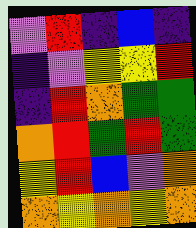[["violet", "red", "indigo", "blue", "indigo"], ["indigo", "violet", "yellow", "yellow", "red"], ["indigo", "red", "orange", "green", "green"], ["orange", "red", "green", "red", "green"], ["yellow", "red", "blue", "violet", "orange"], ["orange", "yellow", "orange", "yellow", "orange"]]